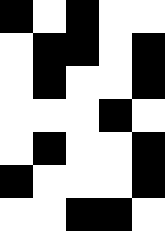[["black", "white", "black", "white", "white"], ["white", "black", "black", "white", "black"], ["white", "black", "white", "white", "black"], ["white", "white", "white", "black", "white"], ["white", "black", "white", "white", "black"], ["black", "white", "white", "white", "black"], ["white", "white", "black", "black", "white"]]